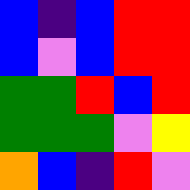[["blue", "indigo", "blue", "red", "red"], ["blue", "violet", "blue", "red", "red"], ["green", "green", "red", "blue", "red"], ["green", "green", "green", "violet", "yellow"], ["orange", "blue", "indigo", "red", "violet"]]